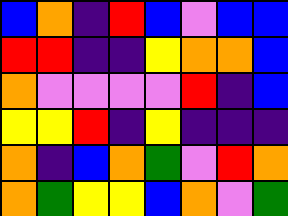[["blue", "orange", "indigo", "red", "blue", "violet", "blue", "blue"], ["red", "red", "indigo", "indigo", "yellow", "orange", "orange", "blue"], ["orange", "violet", "violet", "violet", "violet", "red", "indigo", "blue"], ["yellow", "yellow", "red", "indigo", "yellow", "indigo", "indigo", "indigo"], ["orange", "indigo", "blue", "orange", "green", "violet", "red", "orange"], ["orange", "green", "yellow", "yellow", "blue", "orange", "violet", "green"]]